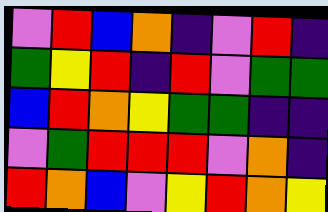[["violet", "red", "blue", "orange", "indigo", "violet", "red", "indigo"], ["green", "yellow", "red", "indigo", "red", "violet", "green", "green"], ["blue", "red", "orange", "yellow", "green", "green", "indigo", "indigo"], ["violet", "green", "red", "red", "red", "violet", "orange", "indigo"], ["red", "orange", "blue", "violet", "yellow", "red", "orange", "yellow"]]